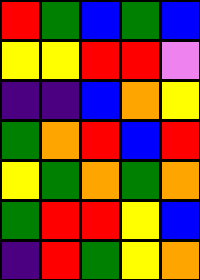[["red", "green", "blue", "green", "blue"], ["yellow", "yellow", "red", "red", "violet"], ["indigo", "indigo", "blue", "orange", "yellow"], ["green", "orange", "red", "blue", "red"], ["yellow", "green", "orange", "green", "orange"], ["green", "red", "red", "yellow", "blue"], ["indigo", "red", "green", "yellow", "orange"]]